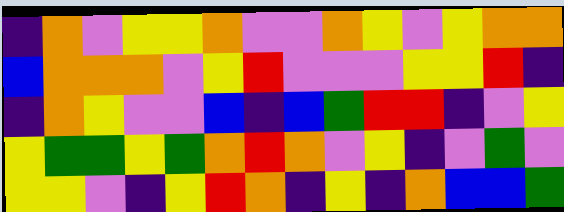[["indigo", "orange", "violet", "yellow", "yellow", "orange", "violet", "violet", "orange", "yellow", "violet", "yellow", "orange", "orange"], ["blue", "orange", "orange", "orange", "violet", "yellow", "red", "violet", "violet", "violet", "yellow", "yellow", "red", "indigo"], ["indigo", "orange", "yellow", "violet", "violet", "blue", "indigo", "blue", "green", "red", "red", "indigo", "violet", "yellow"], ["yellow", "green", "green", "yellow", "green", "orange", "red", "orange", "violet", "yellow", "indigo", "violet", "green", "violet"], ["yellow", "yellow", "violet", "indigo", "yellow", "red", "orange", "indigo", "yellow", "indigo", "orange", "blue", "blue", "green"]]